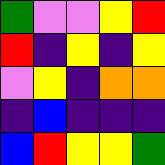[["green", "violet", "violet", "yellow", "red"], ["red", "indigo", "yellow", "indigo", "yellow"], ["violet", "yellow", "indigo", "orange", "orange"], ["indigo", "blue", "indigo", "indigo", "indigo"], ["blue", "red", "yellow", "yellow", "green"]]